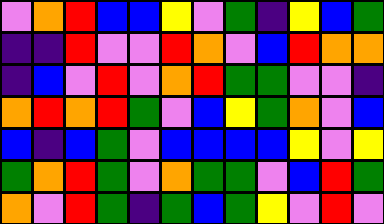[["violet", "orange", "red", "blue", "blue", "yellow", "violet", "green", "indigo", "yellow", "blue", "green"], ["indigo", "indigo", "red", "violet", "violet", "red", "orange", "violet", "blue", "red", "orange", "orange"], ["indigo", "blue", "violet", "red", "violet", "orange", "red", "green", "green", "violet", "violet", "indigo"], ["orange", "red", "orange", "red", "green", "violet", "blue", "yellow", "green", "orange", "violet", "blue"], ["blue", "indigo", "blue", "green", "violet", "blue", "blue", "blue", "blue", "yellow", "violet", "yellow"], ["green", "orange", "red", "green", "violet", "orange", "green", "green", "violet", "blue", "red", "green"], ["orange", "violet", "red", "green", "indigo", "green", "blue", "green", "yellow", "violet", "red", "violet"]]